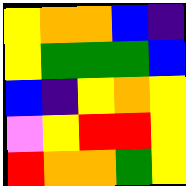[["yellow", "orange", "orange", "blue", "indigo"], ["yellow", "green", "green", "green", "blue"], ["blue", "indigo", "yellow", "orange", "yellow"], ["violet", "yellow", "red", "red", "yellow"], ["red", "orange", "orange", "green", "yellow"]]